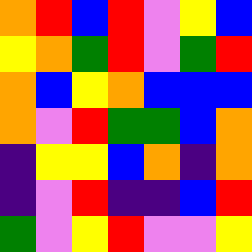[["orange", "red", "blue", "red", "violet", "yellow", "blue"], ["yellow", "orange", "green", "red", "violet", "green", "red"], ["orange", "blue", "yellow", "orange", "blue", "blue", "blue"], ["orange", "violet", "red", "green", "green", "blue", "orange"], ["indigo", "yellow", "yellow", "blue", "orange", "indigo", "orange"], ["indigo", "violet", "red", "indigo", "indigo", "blue", "red"], ["green", "violet", "yellow", "red", "violet", "violet", "yellow"]]